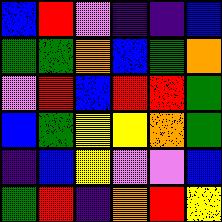[["blue", "red", "violet", "indigo", "indigo", "blue"], ["green", "green", "orange", "blue", "green", "orange"], ["violet", "red", "blue", "red", "red", "green"], ["blue", "green", "yellow", "yellow", "orange", "green"], ["indigo", "blue", "yellow", "violet", "violet", "blue"], ["green", "red", "indigo", "orange", "red", "yellow"]]